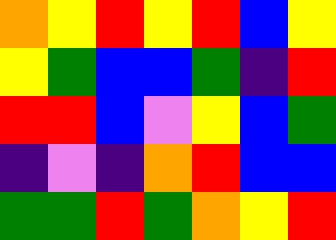[["orange", "yellow", "red", "yellow", "red", "blue", "yellow"], ["yellow", "green", "blue", "blue", "green", "indigo", "red"], ["red", "red", "blue", "violet", "yellow", "blue", "green"], ["indigo", "violet", "indigo", "orange", "red", "blue", "blue"], ["green", "green", "red", "green", "orange", "yellow", "red"]]